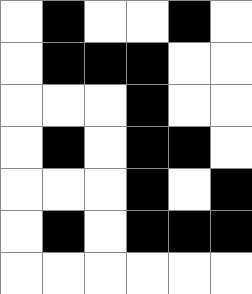[["white", "black", "white", "white", "black", "white"], ["white", "black", "black", "black", "white", "white"], ["white", "white", "white", "black", "white", "white"], ["white", "black", "white", "black", "black", "white"], ["white", "white", "white", "black", "white", "black"], ["white", "black", "white", "black", "black", "black"], ["white", "white", "white", "white", "white", "white"]]